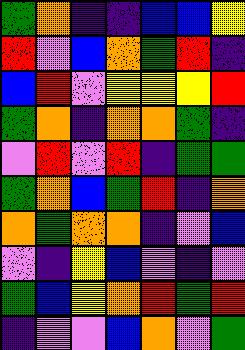[["green", "orange", "indigo", "indigo", "blue", "blue", "yellow"], ["red", "violet", "blue", "orange", "green", "red", "indigo"], ["blue", "red", "violet", "yellow", "yellow", "yellow", "red"], ["green", "orange", "indigo", "orange", "orange", "green", "indigo"], ["violet", "red", "violet", "red", "indigo", "green", "green"], ["green", "orange", "blue", "green", "red", "indigo", "orange"], ["orange", "green", "orange", "orange", "indigo", "violet", "blue"], ["violet", "indigo", "yellow", "blue", "violet", "indigo", "violet"], ["green", "blue", "yellow", "orange", "red", "green", "red"], ["indigo", "violet", "violet", "blue", "orange", "violet", "green"]]